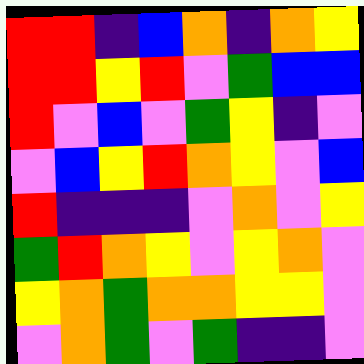[["red", "red", "indigo", "blue", "orange", "indigo", "orange", "yellow"], ["red", "red", "yellow", "red", "violet", "green", "blue", "blue"], ["red", "violet", "blue", "violet", "green", "yellow", "indigo", "violet"], ["violet", "blue", "yellow", "red", "orange", "yellow", "violet", "blue"], ["red", "indigo", "indigo", "indigo", "violet", "orange", "violet", "yellow"], ["green", "red", "orange", "yellow", "violet", "yellow", "orange", "violet"], ["yellow", "orange", "green", "orange", "orange", "yellow", "yellow", "violet"], ["violet", "orange", "green", "violet", "green", "indigo", "indigo", "violet"]]